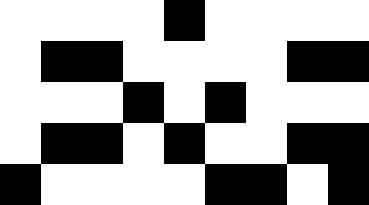[["white", "white", "white", "white", "black", "white", "white", "white", "white"], ["white", "black", "black", "white", "white", "white", "white", "black", "black"], ["white", "white", "white", "black", "white", "black", "white", "white", "white"], ["white", "black", "black", "white", "black", "white", "white", "black", "black"], ["black", "white", "white", "white", "white", "black", "black", "white", "black"]]